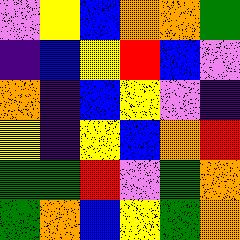[["violet", "yellow", "blue", "orange", "orange", "green"], ["indigo", "blue", "yellow", "red", "blue", "violet"], ["orange", "indigo", "blue", "yellow", "violet", "indigo"], ["yellow", "indigo", "yellow", "blue", "orange", "red"], ["green", "green", "red", "violet", "green", "orange"], ["green", "orange", "blue", "yellow", "green", "orange"]]